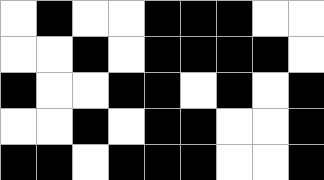[["white", "black", "white", "white", "black", "black", "black", "white", "white"], ["white", "white", "black", "white", "black", "black", "black", "black", "white"], ["black", "white", "white", "black", "black", "white", "black", "white", "black"], ["white", "white", "black", "white", "black", "black", "white", "white", "black"], ["black", "black", "white", "black", "black", "black", "white", "white", "black"]]